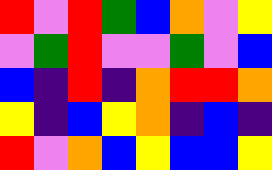[["red", "violet", "red", "green", "blue", "orange", "violet", "yellow"], ["violet", "green", "red", "violet", "violet", "green", "violet", "blue"], ["blue", "indigo", "red", "indigo", "orange", "red", "red", "orange"], ["yellow", "indigo", "blue", "yellow", "orange", "indigo", "blue", "indigo"], ["red", "violet", "orange", "blue", "yellow", "blue", "blue", "yellow"]]